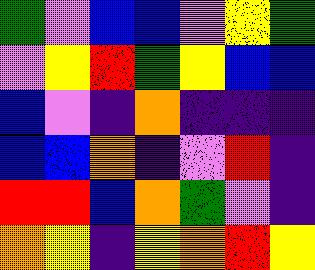[["green", "violet", "blue", "blue", "violet", "yellow", "green"], ["violet", "yellow", "red", "green", "yellow", "blue", "blue"], ["blue", "violet", "indigo", "orange", "indigo", "indigo", "indigo"], ["blue", "blue", "orange", "indigo", "violet", "red", "indigo"], ["red", "red", "blue", "orange", "green", "violet", "indigo"], ["orange", "yellow", "indigo", "yellow", "orange", "red", "yellow"]]